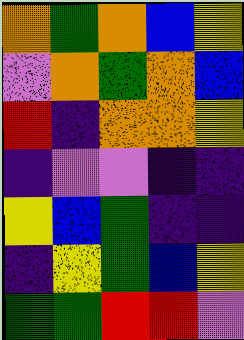[["orange", "green", "orange", "blue", "yellow"], ["violet", "orange", "green", "orange", "blue"], ["red", "indigo", "orange", "orange", "yellow"], ["indigo", "violet", "violet", "indigo", "indigo"], ["yellow", "blue", "green", "indigo", "indigo"], ["indigo", "yellow", "green", "blue", "yellow"], ["green", "green", "red", "red", "violet"]]